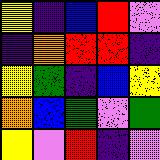[["yellow", "indigo", "blue", "red", "violet"], ["indigo", "orange", "red", "red", "indigo"], ["yellow", "green", "indigo", "blue", "yellow"], ["orange", "blue", "green", "violet", "green"], ["yellow", "violet", "red", "indigo", "violet"]]